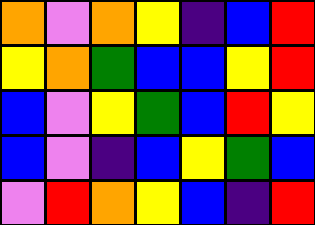[["orange", "violet", "orange", "yellow", "indigo", "blue", "red"], ["yellow", "orange", "green", "blue", "blue", "yellow", "red"], ["blue", "violet", "yellow", "green", "blue", "red", "yellow"], ["blue", "violet", "indigo", "blue", "yellow", "green", "blue"], ["violet", "red", "orange", "yellow", "blue", "indigo", "red"]]